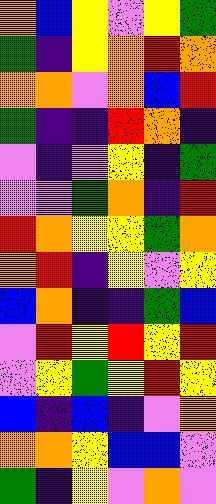[["orange", "blue", "yellow", "violet", "yellow", "green"], ["green", "indigo", "yellow", "orange", "red", "orange"], ["orange", "orange", "violet", "orange", "blue", "red"], ["green", "indigo", "indigo", "red", "orange", "indigo"], ["violet", "indigo", "violet", "yellow", "indigo", "green"], ["violet", "violet", "green", "orange", "indigo", "red"], ["red", "orange", "yellow", "yellow", "green", "orange"], ["orange", "red", "indigo", "yellow", "violet", "yellow"], ["blue", "orange", "indigo", "indigo", "green", "blue"], ["violet", "red", "yellow", "red", "yellow", "red"], ["violet", "yellow", "green", "yellow", "red", "yellow"], ["blue", "indigo", "blue", "indigo", "violet", "orange"], ["orange", "orange", "yellow", "blue", "blue", "violet"], ["green", "indigo", "yellow", "violet", "orange", "violet"]]